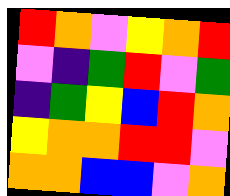[["red", "orange", "violet", "yellow", "orange", "red"], ["violet", "indigo", "green", "red", "violet", "green"], ["indigo", "green", "yellow", "blue", "red", "orange"], ["yellow", "orange", "orange", "red", "red", "violet"], ["orange", "orange", "blue", "blue", "violet", "orange"]]